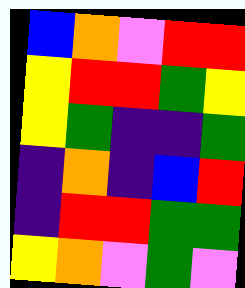[["blue", "orange", "violet", "red", "red"], ["yellow", "red", "red", "green", "yellow"], ["yellow", "green", "indigo", "indigo", "green"], ["indigo", "orange", "indigo", "blue", "red"], ["indigo", "red", "red", "green", "green"], ["yellow", "orange", "violet", "green", "violet"]]